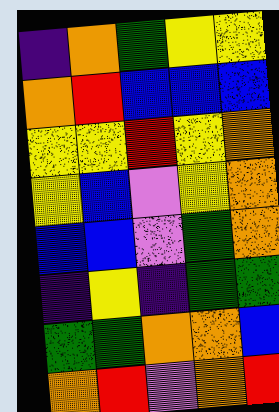[["indigo", "orange", "green", "yellow", "yellow"], ["orange", "red", "blue", "blue", "blue"], ["yellow", "yellow", "red", "yellow", "orange"], ["yellow", "blue", "violet", "yellow", "orange"], ["blue", "blue", "violet", "green", "orange"], ["indigo", "yellow", "indigo", "green", "green"], ["green", "green", "orange", "orange", "blue"], ["orange", "red", "violet", "orange", "red"]]